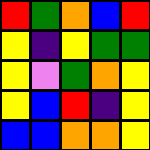[["red", "green", "orange", "blue", "red"], ["yellow", "indigo", "yellow", "green", "green"], ["yellow", "violet", "green", "orange", "yellow"], ["yellow", "blue", "red", "indigo", "yellow"], ["blue", "blue", "orange", "orange", "yellow"]]